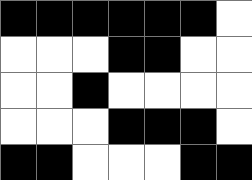[["black", "black", "black", "black", "black", "black", "white"], ["white", "white", "white", "black", "black", "white", "white"], ["white", "white", "black", "white", "white", "white", "white"], ["white", "white", "white", "black", "black", "black", "white"], ["black", "black", "white", "white", "white", "black", "black"]]